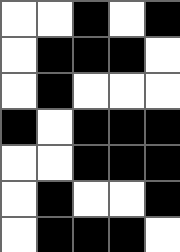[["white", "white", "black", "white", "black"], ["white", "black", "black", "black", "white"], ["white", "black", "white", "white", "white"], ["black", "white", "black", "black", "black"], ["white", "white", "black", "black", "black"], ["white", "black", "white", "white", "black"], ["white", "black", "black", "black", "white"]]